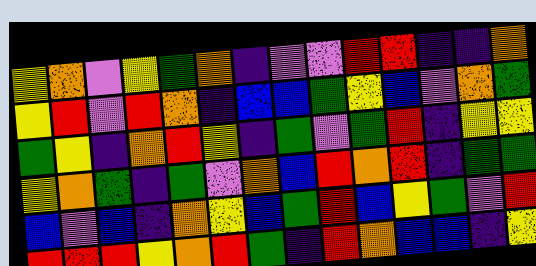[["yellow", "orange", "violet", "yellow", "green", "orange", "indigo", "violet", "violet", "red", "red", "indigo", "indigo", "orange"], ["yellow", "red", "violet", "red", "orange", "indigo", "blue", "blue", "green", "yellow", "blue", "violet", "orange", "green"], ["green", "yellow", "indigo", "orange", "red", "yellow", "indigo", "green", "violet", "green", "red", "indigo", "yellow", "yellow"], ["yellow", "orange", "green", "indigo", "green", "violet", "orange", "blue", "red", "orange", "red", "indigo", "green", "green"], ["blue", "violet", "blue", "indigo", "orange", "yellow", "blue", "green", "red", "blue", "yellow", "green", "violet", "red"], ["red", "red", "red", "yellow", "orange", "red", "green", "indigo", "red", "orange", "blue", "blue", "indigo", "yellow"]]